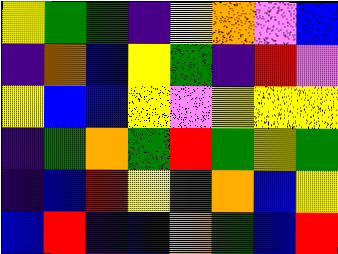[["yellow", "green", "green", "indigo", "yellow", "orange", "violet", "blue"], ["indigo", "orange", "blue", "yellow", "green", "indigo", "red", "violet"], ["yellow", "blue", "blue", "yellow", "violet", "yellow", "yellow", "yellow"], ["indigo", "green", "orange", "green", "red", "green", "yellow", "green"], ["indigo", "blue", "red", "yellow", "green", "orange", "blue", "yellow"], ["blue", "red", "indigo", "blue", "orange", "green", "blue", "red"]]